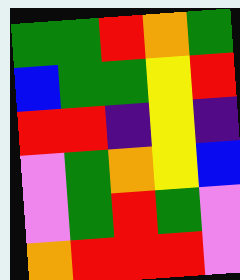[["green", "green", "red", "orange", "green"], ["blue", "green", "green", "yellow", "red"], ["red", "red", "indigo", "yellow", "indigo"], ["violet", "green", "orange", "yellow", "blue"], ["violet", "green", "red", "green", "violet"], ["orange", "red", "red", "red", "violet"]]